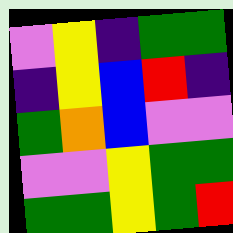[["violet", "yellow", "indigo", "green", "green"], ["indigo", "yellow", "blue", "red", "indigo"], ["green", "orange", "blue", "violet", "violet"], ["violet", "violet", "yellow", "green", "green"], ["green", "green", "yellow", "green", "red"]]